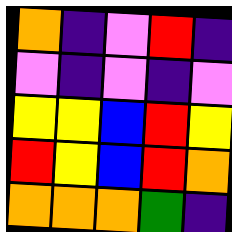[["orange", "indigo", "violet", "red", "indigo"], ["violet", "indigo", "violet", "indigo", "violet"], ["yellow", "yellow", "blue", "red", "yellow"], ["red", "yellow", "blue", "red", "orange"], ["orange", "orange", "orange", "green", "indigo"]]